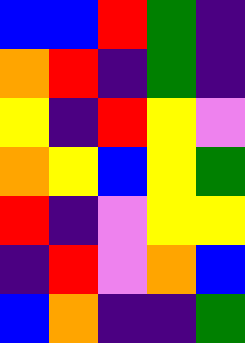[["blue", "blue", "red", "green", "indigo"], ["orange", "red", "indigo", "green", "indigo"], ["yellow", "indigo", "red", "yellow", "violet"], ["orange", "yellow", "blue", "yellow", "green"], ["red", "indigo", "violet", "yellow", "yellow"], ["indigo", "red", "violet", "orange", "blue"], ["blue", "orange", "indigo", "indigo", "green"]]